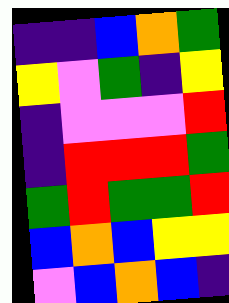[["indigo", "indigo", "blue", "orange", "green"], ["yellow", "violet", "green", "indigo", "yellow"], ["indigo", "violet", "violet", "violet", "red"], ["indigo", "red", "red", "red", "green"], ["green", "red", "green", "green", "red"], ["blue", "orange", "blue", "yellow", "yellow"], ["violet", "blue", "orange", "blue", "indigo"]]